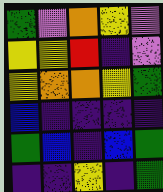[["green", "violet", "orange", "yellow", "violet"], ["yellow", "yellow", "red", "indigo", "violet"], ["yellow", "orange", "orange", "yellow", "green"], ["blue", "indigo", "indigo", "indigo", "indigo"], ["green", "blue", "indigo", "blue", "green"], ["indigo", "indigo", "yellow", "indigo", "green"]]